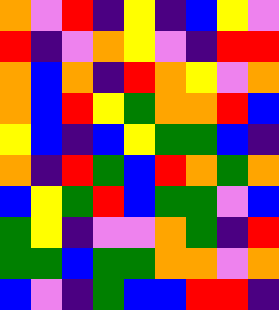[["orange", "violet", "red", "indigo", "yellow", "indigo", "blue", "yellow", "violet"], ["red", "indigo", "violet", "orange", "yellow", "violet", "indigo", "red", "red"], ["orange", "blue", "orange", "indigo", "red", "orange", "yellow", "violet", "orange"], ["orange", "blue", "red", "yellow", "green", "orange", "orange", "red", "blue"], ["yellow", "blue", "indigo", "blue", "yellow", "green", "green", "blue", "indigo"], ["orange", "indigo", "red", "green", "blue", "red", "orange", "green", "orange"], ["blue", "yellow", "green", "red", "blue", "green", "green", "violet", "blue"], ["green", "yellow", "indigo", "violet", "violet", "orange", "green", "indigo", "red"], ["green", "green", "blue", "green", "green", "orange", "orange", "violet", "orange"], ["blue", "violet", "indigo", "green", "blue", "blue", "red", "red", "indigo"]]